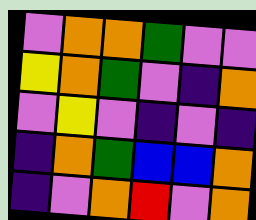[["violet", "orange", "orange", "green", "violet", "violet"], ["yellow", "orange", "green", "violet", "indigo", "orange"], ["violet", "yellow", "violet", "indigo", "violet", "indigo"], ["indigo", "orange", "green", "blue", "blue", "orange"], ["indigo", "violet", "orange", "red", "violet", "orange"]]